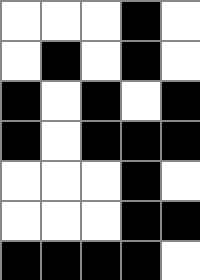[["white", "white", "white", "black", "white"], ["white", "black", "white", "black", "white"], ["black", "white", "black", "white", "black"], ["black", "white", "black", "black", "black"], ["white", "white", "white", "black", "white"], ["white", "white", "white", "black", "black"], ["black", "black", "black", "black", "white"]]